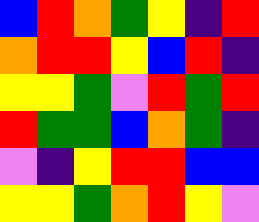[["blue", "red", "orange", "green", "yellow", "indigo", "red"], ["orange", "red", "red", "yellow", "blue", "red", "indigo"], ["yellow", "yellow", "green", "violet", "red", "green", "red"], ["red", "green", "green", "blue", "orange", "green", "indigo"], ["violet", "indigo", "yellow", "red", "red", "blue", "blue"], ["yellow", "yellow", "green", "orange", "red", "yellow", "violet"]]